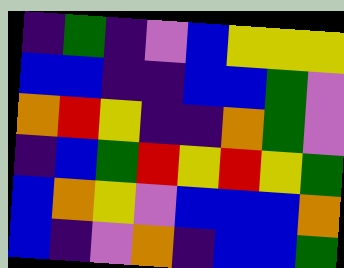[["indigo", "green", "indigo", "violet", "blue", "yellow", "yellow", "yellow"], ["blue", "blue", "indigo", "indigo", "blue", "blue", "green", "violet"], ["orange", "red", "yellow", "indigo", "indigo", "orange", "green", "violet"], ["indigo", "blue", "green", "red", "yellow", "red", "yellow", "green"], ["blue", "orange", "yellow", "violet", "blue", "blue", "blue", "orange"], ["blue", "indigo", "violet", "orange", "indigo", "blue", "blue", "green"]]